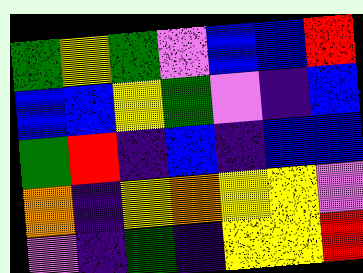[["green", "yellow", "green", "violet", "blue", "blue", "red"], ["blue", "blue", "yellow", "green", "violet", "indigo", "blue"], ["green", "red", "indigo", "blue", "indigo", "blue", "blue"], ["orange", "indigo", "yellow", "orange", "yellow", "yellow", "violet"], ["violet", "indigo", "green", "indigo", "yellow", "yellow", "red"]]